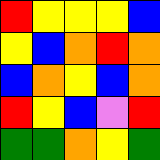[["red", "yellow", "yellow", "yellow", "blue"], ["yellow", "blue", "orange", "red", "orange"], ["blue", "orange", "yellow", "blue", "orange"], ["red", "yellow", "blue", "violet", "red"], ["green", "green", "orange", "yellow", "green"]]